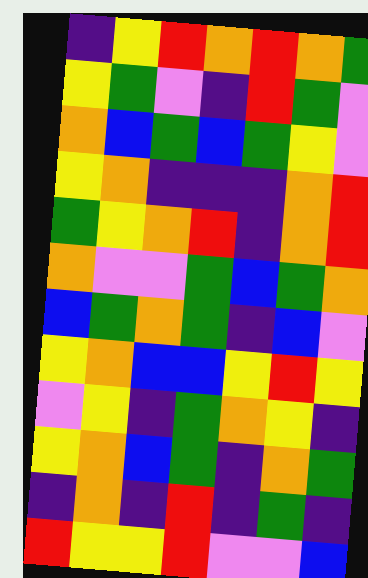[["indigo", "yellow", "red", "orange", "red", "orange", "green"], ["yellow", "green", "violet", "indigo", "red", "green", "violet"], ["orange", "blue", "green", "blue", "green", "yellow", "violet"], ["yellow", "orange", "indigo", "indigo", "indigo", "orange", "red"], ["green", "yellow", "orange", "red", "indigo", "orange", "red"], ["orange", "violet", "violet", "green", "blue", "green", "orange"], ["blue", "green", "orange", "green", "indigo", "blue", "violet"], ["yellow", "orange", "blue", "blue", "yellow", "red", "yellow"], ["violet", "yellow", "indigo", "green", "orange", "yellow", "indigo"], ["yellow", "orange", "blue", "green", "indigo", "orange", "green"], ["indigo", "orange", "indigo", "red", "indigo", "green", "indigo"], ["red", "yellow", "yellow", "red", "violet", "violet", "blue"]]